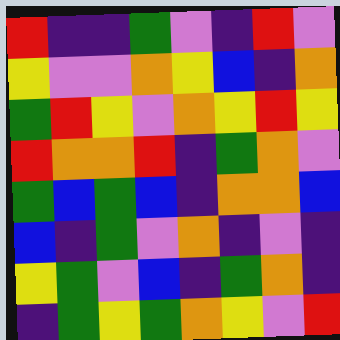[["red", "indigo", "indigo", "green", "violet", "indigo", "red", "violet"], ["yellow", "violet", "violet", "orange", "yellow", "blue", "indigo", "orange"], ["green", "red", "yellow", "violet", "orange", "yellow", "red", "yellow"], ["red", "orange", "orange", "red", "indigo", "green", "orange", "violet"], ["green", "blue", "green", "blue", "indigo", "orange", "orange", "blue"], ["blue", "indigo", "green", "violet", "orange", "indigo", "violet", "indigo"], ["yellow", "green", "violet", "blue", "indigo", "green", "orange", "indigo"], ["indigo", "green", "yellow", "green", "orange", "yellow", "violet", "red"]]